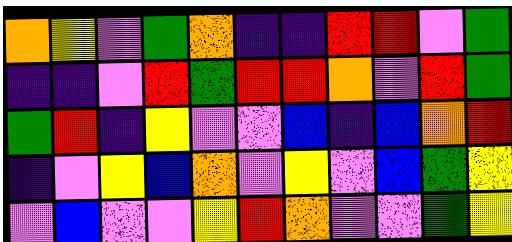[["orange", "yellow", "violet", "green", "orange", "indigo", "indigo", "red", "red", "violet", "green"], ["indigo", "indigo", "violet", "red", "green", "red", "red", "orange", "violet", "red", "green"], ["green", "red", "indigo", "yellow", "violet", "violet", "blue", "indigo", "blue", "orange", "red"], ["indigo", "violet", "yellow", "blue", "orange", "violet", "yellow", "violet", "blue", "green", "yellow"], ["violet", "blue", "violet", "violet", "yellow", "red", "orange", "violet", "violet", "green", "yellow"]]